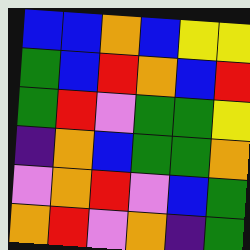[["blue", "blue", "orange", "blue", "yellow", "yellow"], ["green", "blue", "red", "orange", "blue", "red"], ["green", "red", "violet", "green", "green", "yellow"], ["indigo", "orange", "blue", "green", "green", "orange"], ["violet", "orange", "red", "violet", "blue", "green"], ["orange", "red", "violet", "orange", "indigo", "green"]]